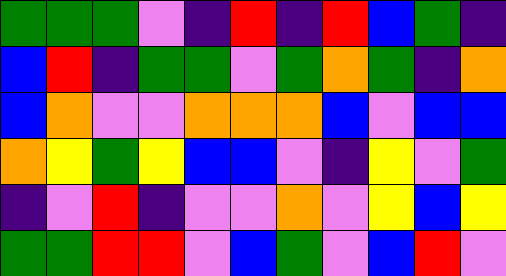[["green", "green", "green", "violet", "indigo", "red", "indigo", "red", "blue", "green", "indigo"], ["blue", "red", "indigo", "green", "green", "violet", "green", "orange", "green", "indigo", "orange"], ["blue", "orange", "violet", "violet", "orange", "orange", "orange", "blue", "violet", "blue", "blue"], ["orange", "yellow", "green", "yellow", "blue", "blue", "violet", "indigo", "yellow", "violet", "green"], ["indigo", "violet", "red", "indigo", "violet", "violet", "orange", "violet", "yellow", "blue", "yellow"], ["green", "green", "red", "red", "violet", "blue", "green", "violet", "blue", "red", "violet"]]